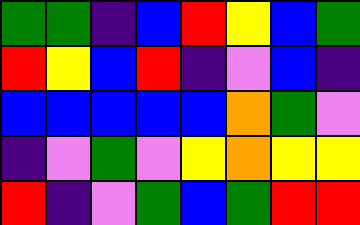[["green", "green", "indigo", "blue", "red", "yellow", "blue", "green"], ["red", "yellow", "blue", "red", "indigo", "violet", "blue", "indigo"], ["blue", "blue", "blue", "blue", "blue", "orange", "green", "violet"], ["indigo", "violet", "green", "violet", "yellow", "orange", "yellow", "yellow"], ["red", "indigo", "violet", "green", "blue", "green", "red", "red"]]